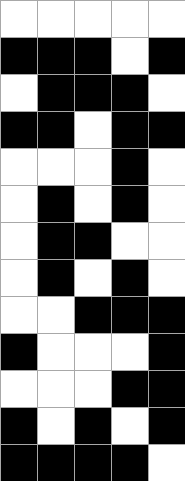[["white", "white", "white", "white", "white"], ["black", "black", "black", "white", "black"], ["white", "black", "black", "black", "white"], ["black", "black", "white", "black", "black"], ["white", "white", "white", "black", "white"], ["white", "black", "white", "black", "white"], ["white", "black", "black", "white", "white"], ["white", "black", "white", "black", "white"], ["white", "white", "black", "black", "black"], ["black", "white", "white", "white", "black"], ["white", "white", "white", "black", "black"], ["black", "white", "black", "white", "black"], ["black", "black", "black", "black", "white"]]